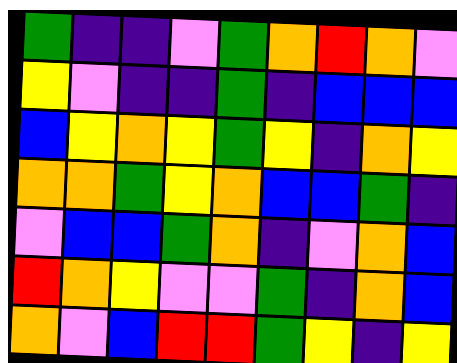[["green", "indigo", "indigo", "violet", "green", "orange", "red", "orange", "violet"], ["yellow", "violet", "indigo", "indigo", "green", "indigo", "blue", "blue", "blue"], ["blue", "yellow", "orange", "yellow", "green", "yellow", "indigo", "orange", "yellow"], ["orange", "orange", "green", "yellow", "orange", "blue", "blue", "green", "indigo"], ["violet", "blue", "blue", "green", "orange", "indigo", "violet", "orange", "blue"], ["red", "orange", "yellow", "violet", "violet", "green", "indigo", "orange", "blue"], ["orange", "violet", "blue", "red", "red", "green", "yellow", "indigo", "yellow"]]